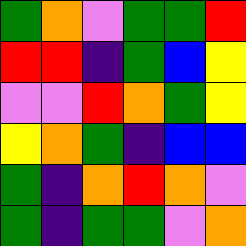[["green", "orange", "violet", "green", "green", "red"], ["red", "red", "indigo", "green", "blue", "yellow"], ["violet", "violet", "red", "orange", "green", "yellow"], ["yellow", "orange", "green", "indigo", "blue", "blue"], ["green", "indigo", "orange", "red", "orange", "violet"], ["green", "indigo", "green", "green", "violet", "orange"]]